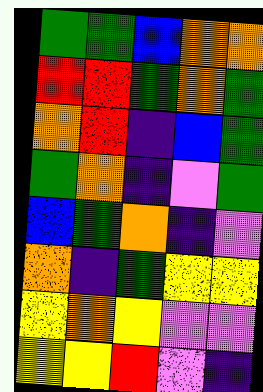[["green", "green", "blue", "orange", "orange"], ["red", "red", "green", "orange", "green"], ["orange", "red", "indigo", "blue", "green"], ["green", "orange", "indigo", "violet", "green"], ["blue", "green", "orange", "indigo", "violet"], ["orange", "indigo", "green", "yellow", "yellow"], ["yellow", "orange", "yellow", "violet", "violet"], ["yellow", "yellow", "red", "violet", "indigo"]]